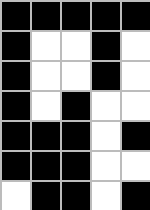[["black", "black", "black", "black", "black"], ["black", "white", "white", "black", "white"], ["black", "white", "white", "black", "white"], ["black", "white", "black", "white", "white"], ["black", "black", "black", "white", "black"], ["black", "black", "black", "white", "white"], ["white", "black", "black", "white", "black"]]